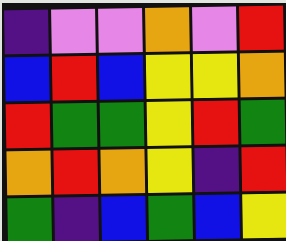[["indigo", "violet", "violet", "orange", "violet", "red"], ["blue", "red", "blue", "yellow", "yellow", "orange"], ["red", "green", "green", "yellow", "red", "green"], ["orange", "red", "orange", "yellow", "indigo", "red"], ["green", "indigo", "blue", "green", "blue", "yellow"]]